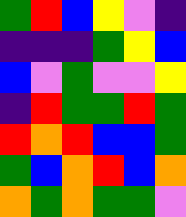[["green", "red", "blue", "yellow", "violet", "indigo"], ["indigo", "indigo", "indigo", "green", "yellow", "blue"], ["blue", "violet", "green", "violet", "violet", "yellow"], ["indigo", "red", "green", "green", "red", "green"], ["red", "orange", "red", "blue", "blue", "green"], ["green", "blue", "orange", "red", "blue", "orange"], ["orange", "green", "orange", "green", "green", "violet"]]